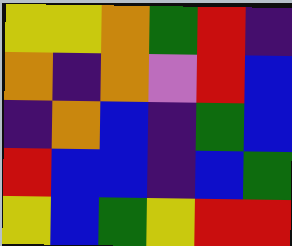[["yellow", "yellow", "orange", "green", "red", "indigo"], ["orange", "indigo", "orange", "violet", "red", "blue"], ["indigo", "orange", "blue", "indigo", "green", "blue"], ["red", "blue", "blue", "indigo", "blue", "green"], ["yellow", "blue", "green", "yellow", "red", "red"]]